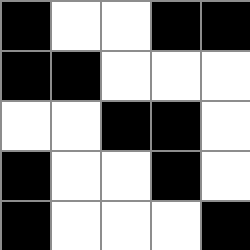[["black", "white", "white", "black", "black"], ["black", "black", "white", "white", "white"], ["white", "white", "black", "black", "white"], ["black", "white", "white", "black", "white"], ["black", "white", "white", "white", "black"]]